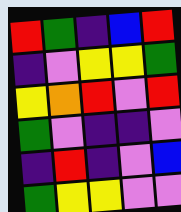[["red", "green", "indigo", "blue", "red"], ["indigo", "violet", "yellow", "yellow", "green"], ["yellow", "orange", "red", "violet", "red"], ["green", "violet", "indigo", "indigo", "violet"], ["indigo", "red", "indigo", "violet", "blue"], ["green", "yellow", "yellow", "violet", "violet"]]